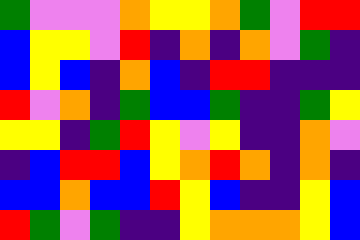[["green", "violet", "violet", "violet", "orange", "yellow", "yellow", "orange", "green", "violet", "red", "red"], ["blue", "yellow", "yellow", "violet", "red", "indigo", "orange", "indigo", "orange", "violet", "green", "indigo"], ["blue", "yellow", "blue", "indigo", "orange", "blue", "indigo", "red", "red", "indigo", "indigo", "indigo"], ["red", "violet", "orange", "indigo", "green", "blue", "blue", "green", "indigo", "indigo", "green", "yellow"], ["yellow", "yellow", "indigo", "green", "red", "yellow", "violet", "yellow", "indigo", "indigo", "orange", "violet"], ["indigo", "blue", "red", "red", "blue", "yellow", "orange", "red", "orange", "indigo", "orange", "indigo"], ["blue", "blue", "orange", "blue", "blue", "red", "yellow", "blue", "indigo", "indigo", "yellow", "blue"], ["red", "green", "violet", "green", "indigo", "indigo", "yellow", "orange", "orange", "orange", "yellow", "blue"]]